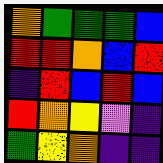[["orange", "green", "green", "green", "blue"], ["red", "red", "orange", "blue", "red"], ["indigo", "red", "blue", "red", "blue"], ["red", "orange", "yellow", "violet", "indigo"], ["green", "yellow", "orange", "indigo", "indigo"]]